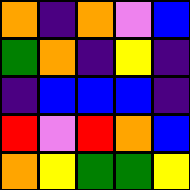[["orange", "indigo", "orange", "violet", "blue"], ["green", "orange", "indigo", "yellow", "indigo"], ["indigo", "blue", "blue", "blue", "indigo"], ["red", "violet", "red", "orange", "blue"], ["orange", "yellow", "green", "green", "yellow"]]